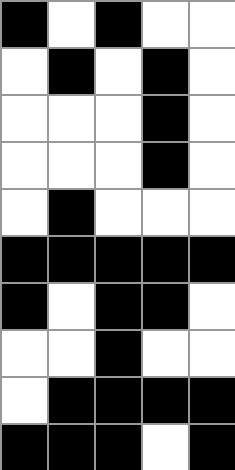[["black", "white", "black", "white", "white"], ["white", "black", "white", "black", "white"], ["white", "white", "white", "black", "white"], ["white", "white", "white", "black", "white"], ["white", "black", "white", "white", "white"], ["black", "black", "black", "black", "black"], ["black", "white", "black", "black", "white"], ["white", "white", "black", "white", "white"], ["white", "black", "black", "black", "black"], ["black", "black", "black", "white", "black"]]